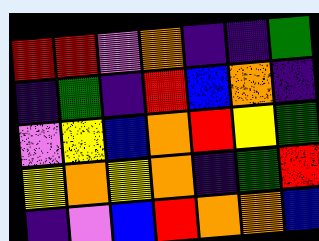[["red", "red", "violet", "orange", "indigo", "indigo", "green"], ["indigo", "green", "indigo", "red", "blue", "orange", "indigo"], ["violet", "yellow", "blue", "orange", "red", "yellow", "green"], ["yellow", "orange", "yellow", "orange", "indigo", "green", "red"], ["indigo", "violet", "blue", "red", "orange", "orange", "blue"]]